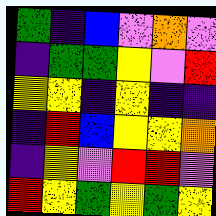[["green", "indigo", "blue", "violet", "orange", "violet"], ["indigo", "green", "green", "yellow", "violet", "red"], ["yellow", "yellow", "indigo", "yellow", "indigo", "indigo"], ["indigo", "red", "blue", "yellow", "yellow", "orange"], ["indigo", "yellow", "violet", "red", "red", "violet"], ["red", "yellow", "green", "yellow", "green", "yellow"]]